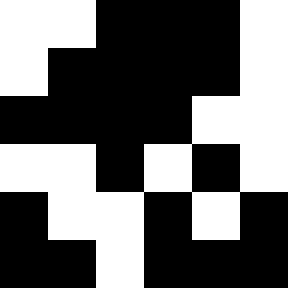[["white", "white", "black", "black", "black", "white"], ["white", "black", "black", "black", "black", "white"], ["black", "black", "black", "black", "white", "white"], ["white", "white", "black", "white", "black", "white"], ["black", "white", "white", "black", "white", "black"], ["black", "black", "white", "black", "black", "black"]]